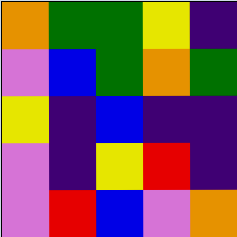[["orange", "green", "green", "yellow", "indigo"], ["violet", "blue", "green", "orange", "green"], ["yellow", "indigo", "blue", "indigo", "indigo"], ["violet", "indigo", "yellow", "red", "indigo"], ["violet", "red", "blue", "violet", "orange"]]